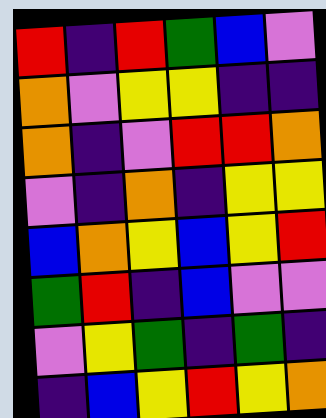[["red", "indigo", "red", "green", "blue", "violet"], ["orange", "violet", "yellow", "yellow", "indigo", "indigo"], ["orange", "indigo", "violet", "red", "red", "orange"], ["violet", "indigo", "orange", "indigo", "yellow", "yellow"], ["blue", "orange", "yellow", "blue", "yellow", "red"], ["green", "red", "indigo", "blue", "violet", "violet"], ["violet", "yellow", "green", "indigo", "green", "indigo"], ["indigo", "blue", "yellow", "red", "yellow", "orange"]]